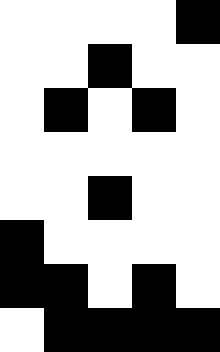[["white", "white", "white", "white", "black"], ["white", "white", "black", "white", "white"], ["white", "black", "white", "black", "white"], ["white", "white", "white", "white", "white"], ["white", "white", "black", "white", "white"], ["black", "white", "white", "white", "white"], ["black", "black", "white", "black", "white"], ["white", "black", "black", "black", "black"]]